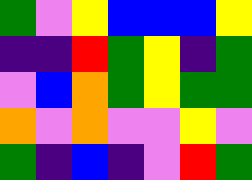[["green", "violet", "yellow", "blue", "blue", "blue", "yellow"], ["indigo", "indigo", "red", "green", "yellow", "indigo", "green"], ["violet", "blue", "orange", "green", "yellow", "green", "green"], ["orange", "violet", "orange", "violet", "violet", "yellow", "violet"], ["green", "indigo", "blue", "indigo", "violet", "red", "green"]]